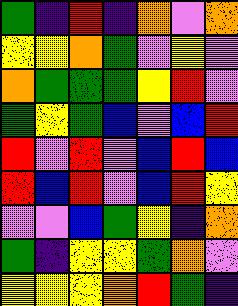[["green", "indigo", "red", "indigo", "orange", "violet", "orange"], ["yellow", "yellow", "orange", "green", "violet", "yellow", "violet"], ["orange", "green", "green", "green", "yellow", "red", "violet"], ["green", "yellow", "green", "blue", "violet", "blue", "red"], ["red", "violet", "red", "violet", "blue", "red", "blue"], ["red", "blue", "red", "violet", "blue", "red", "yellow"], ["violet", "violet", "blue", "green", "yellow", "indigo", "orange"], ["green", "indigo", "yellow", "yellow", "green", "orange", "violet"], ["yellow", "yellow", "yellow", "orange", "red", "green", "indigo"]]